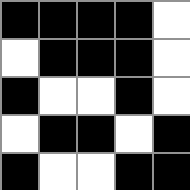[["black", "black", "black", "black", "white"], ["white", "black", "black", "black", "white"], ["black", "white", "white", "black", "white"], ["white", "black", "black", "white", "black"], ["black", "white", "white", "black", "black"]]